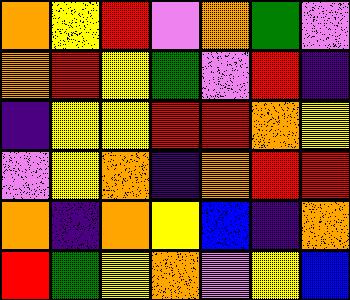[["orange", "yellow", "red", "violet", "orange", "green", "violet"], ["orange", "red", "yellow", "green", "violet", "red", "indigo"], ["indigo", "yellow", "yellow", "red", "red", "orange", "yellow"], ["violet", "yellow", "orange", "indigo", "orange", "red", "red"], ["orange", "indigo", "orange", "yellow", "blue", "indigo", "orange"], ["red", "green", "yellow", "orange", "violet", "yellow", "blue"]]